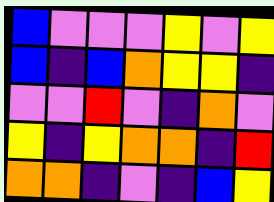[["blue", "violet", "violet", "violet", "yellow", "violet", "yellow"], ["blue", "indigo", "blue", "orange", "yellow", "yellow", "indigo"], ["violet", "violet", "red", "violet", "indigo", "orange", "violet"], ["yellow", "indigo", "yellow", "orange", "orange", "indigo", "red"], ["orange", "orange", "indigo", "violet", "indigo", "blue", "yellow"]]